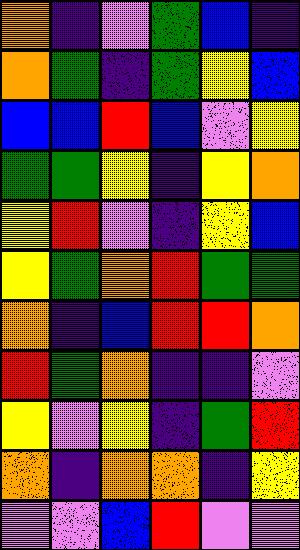[["orange", "indigo", "violet", "green", "blue", "indigo"], ["orange", "green", "indigo", "green", "yellow", "blue"], ["blue", "blue", "red", "blue", "violet", "yellow"], ["green", "green", "yellow", "indigo", "yellow", "orange"], ["yellow", "red", "violet", "indigo", "yellow", "blue"], ["yellow", "green", "orange", "red", "green", "green"], ["orange", "indigo", "blue", "red", "red", "orange"], ["red", "green", "orange", "indigo", "indigo", "violet"], ["yellow", "violet", "yellow", "indigo", "green", "red"], ["orange", "indigo", "orange", "orange", "indigo", "yellow"], ["violet", "violet", "blue", "red", "violet", "violet"]]